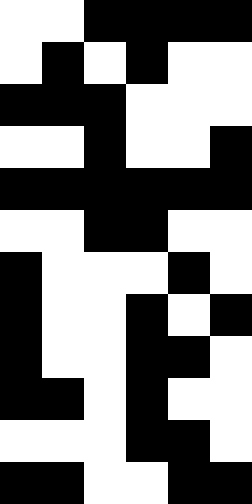[["white", "white", "black", "black", "black", "black"], ["white", "black", "white", "black", "white", "white"], ["black", "black", "black", "white", "white", "white"], ["white", "white", "black", "white", "white", "black"], ["black", "black", "black", "black", "black", "black"], ["white", "white", "black", "black", "white", "white"], ["black", "white", "white", "white", "black", "white"], ["black", "white", "white", "black", "white", "black"], ["black", "white", "white", "black", "black", "white"], ["black", "black", "white", "black", "white", "white"], ["white", "white", "white", "black", "black", "white"], ["black", "black", "white", "white", "black", "black"]]